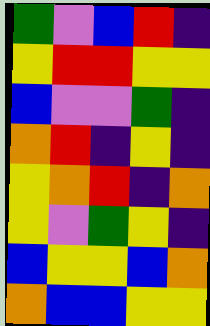[["green", "violet", "blue", "red", "indigo"], ["yellow", "red", "red", "yellow", "yellow"], ["blue", "violet", "violet", "green", "indigo"], ["orange", "red", "indigo", "yellow", "indigo"], ["yellow", "orange", "red", "indigo", "orange"], ["yellow", "violet", "green", "yellow", "indigo"], ["blue", "yellow", "yellow", "blue", "orange"], ["orange", "blue", "blue", "yellow", "yellow"]]